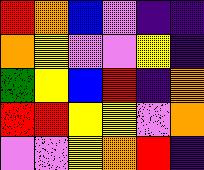[["red", "orange", "blue", "violet", "indigo", "indigo"], ["orange", "yellow", "violet", "violet", "yellow", "indigo"], ["green", "yellow", "blue", "red", "indigo", "orange"], ["red", "red", "yellow", "yellow", "violet", "orange"], ["violet", "violet", "yellow", "orange", "red", "indigo"]]